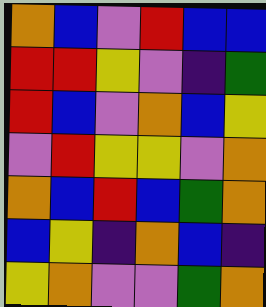[["orange", "blue", "violet", "red", "blue", "blue"], ["red", "red", "yellow", "violet", "indigo", "green"], ["red", "blue", "violet", "orange", "blue", "yellow"], ["violet", "red", "yellow", "yellow", "violet", "orange"], ["orange", "blue", "red", "blue", "green", "orange"], ["blue", "yellow", "indigo", "orange", "blue", "indigo"], ["yellow", "orange", "violet", "violet", "green", "orange"]]